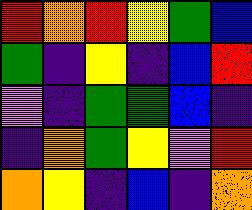[["red", "orange", "red", "yellow", "green", "blue"], ["green", "indigo", "yellow", "indigo", "blue", "red"], ["violet", "indigo", "green", "green", "blue", "indigo"], ["indigo", "orange", "green", "yellow", "violet", "red"], ["orange", "yellow", "indigo", "blue", "indigo", "orange"]]